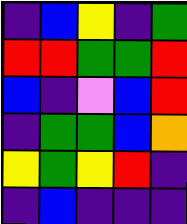[["indigo", "blue", "yellow", "indigo", "green"], ["red", "red", "green", "green", "red"], ["blue", "indigo", "violet", "blue", "red"], ["indigo", "green", "green", "blue", "orange"], ["yellow", "green", "yellow", "red", "indigo"], ["indigo", "blue", "indigo", "indigo", "indigo"]]